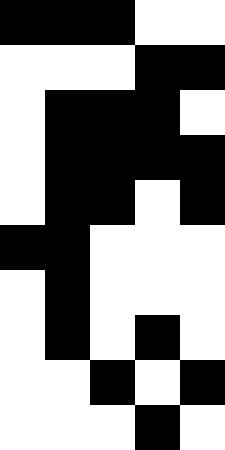[["black", "black", "black", "white", "white"], ["white", "white", "white", "black", "black"], ["white", "black", "black", "black", "white"], ["white", "black", "black", "black", "black"], ["white", "black", "black", "white", "black"], ["black", "black", "white", "white", "white"], ["white", "black", "white", "white", "white"], ["white", "black", "white", "black", "white"], ["white", "white", "black", "white", "black"], ["white", "white", "white", "black", "white"]]